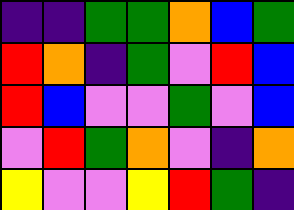[["indigo", "indigo", "green", "green", "orange", "blue", "green"], ["red", "orange", "indigo", "green", "violet", "red", "blue"], ["red", "blue", "violet", "violet", "green", "violet", "blue"], ["violet", "red", "green", "orange", "violet", "indigo", "orange"], ["yellow", "violet", "violet", "yellow", "red", "green", "indigo"]]